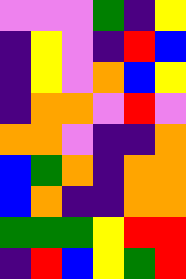[["violet", "violet", "violet", "green", "indigo", "yellow"], ["indigo", "yellow", "violet", "indigo", "red", "blue"], ["indigo", "yellow", "violet", "orange", "blue", "yellow"], ["indigo", "orange", "orange", "violet", "red", "violet"], ["orange", "orange", "violet", "indigo", "indigo", "orange"], ["blue", "green", "orange", "indigo", "orange", "orange"], ["blue", "orange", "indigo", "indigo", "orange", "orange"], ["green", "green", "green", "yellow", "red", "red"], ["indigo", "red", "blue", "yellow", "green", "red"]]